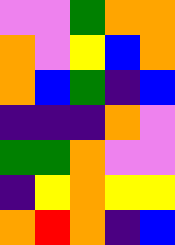[["violet", "violet", "green", "orange", "orange"], ["orange", "violet", "yellow", "blue", "orange"], ["orange", "blue", "green", "indigo", "blue"], ["indigo", "indigo", "indigo", "orange", "violet"], ["green", "green", "orange", "violet", "violet"], ["indigo", "yellow", "orange", "yellow", "yellow"], ["orange", "red", "orange", "indigo", "blue"]]